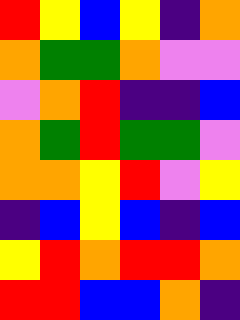[["red", "yellow", "blue", "yellow", "indigo", "orange"], ["orange", "green", "green", "orange", "violet", "violet"], ["violet", "orange", "red", "indigo", "indigo", "blue"], ["orange", "green", "red", "green", "green", "violet"], ["orange", "orange", "yellow", "red", "violet", "yellow"], ["indigo", "blue", "yellow", "blue", "indigo", "blue"], ["yellow", "red", "orange", "red", "red", "orange"], ["red", "red", "blue", "blue", "orange", "indigo"]]